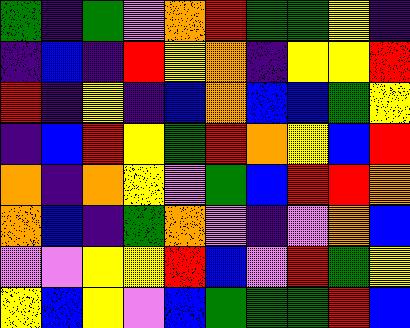[["green", "indigo", "green", "violet", "orange", "red", "green", "green", "yellow", "indigo"], ["indigo", "blue", "indigo", "red", "yellow", "orange", "indigo", "yellow", "yellow", "red"], ["red", "indigo", "yellow", "indigo", "blue", "orange", "blue", "blue", "green", "yellow"], ["indigo", "blue", "red", "yellow", "green", "red", "orange", "yellow", "blue", "red"], ["orange", "indigo", "orange", "yellow", "violet", "green", "blue", "red", "red", "orange"], ["orange", "blue", "indigo", "green", "orange", "violet", "indigo", "violet", "orange", "blue"], ["violet", "violet", "yellow", "yellow", "red", "blue", "violet", "red", "green", "yellow"], ["yellow", "blue", "yellow", "violet", "blue", "green", "green", "green", "red", "blue"]]